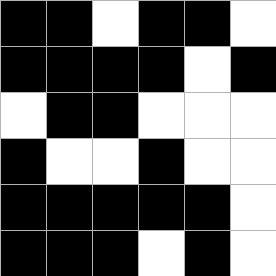[["black", "black", "white", "black", "black", "white"], ["black", "black", "black", "black", "white", "black"], ["white", "black", "black", "white", "white", "white"], ["black", "white", "white", "black", "white", "white"], ["black", "black", "black", "black", "black", "white"], ["black", "black", "black", "white", "black", "white"]]